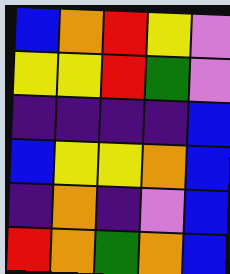[["blue", "orange", "red", "yellow", "violet"], ["yellow", "yellow", "red", "green", "violet"], ["indigo", "indigo", "indigo", "indigo", "blue"], ["blue", "yellow", "yellow", "orange", "blue"], ["indigo", "orange", "indigo", "violet", "blue"], ["red", "orange", "green", "orange", "blue"]]